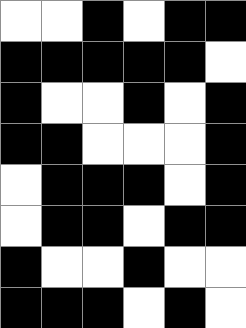[["white", "white", "black", "white", "black", "black"], ["black", "black", "black", "black", "black", "white"], ["black", "white", "white", "black", "white", "black"], ["black", "black", "white", "white", "white", "black"], ["white", "black", "black", "black", "white", "black"], ["white", "black", "black", "white", "black", "black"], ["black", "white", "white", "black", "white", "white"], ["black", "black", "black", "white", "black", "white"]]